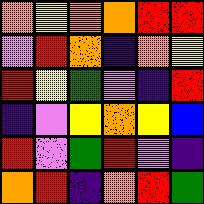[["orange", "yellow", "orange", "orange", "red", "red"], ["violet", "red", "orange", "indigo", "orange", "yellow"], ["red", "yellow", "green", "violet", "indigo", "red"], ["indigo", "violet", "yellow", "orange", "yellow", "blue"], ["red", "violet", "green", "red", "violet", "indigo"], ["orange", "red", "indigo", "orange", "red", "green"]]